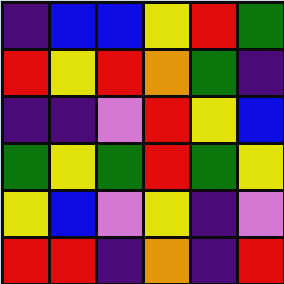[["indigo", "blue", "blue", "yellow", "red", "green"], ["red", "yellow", "red", "orange", "green", "indigo"], ["indigo", "indigo", "violet", "red", "yellow", "blue"], ["green", "yellow", "green", "red", "green", "yellow"], ["yellow", "blue", "violet", "yellow", "indigo", "violet"], ["red", "red", "indigo", "orange", "indigo", "red"]]